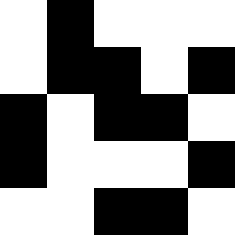[["white", "black", "white", "white", "white"], ["white", "black", "black", "white", "black"], ["black", "white", "black", "black", "white"], ["black", "white", "white", "white", "black"], ["white", "white", "black", "black", "white"]]